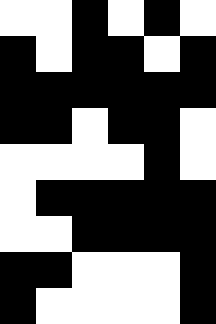[["white", "white", "black", "white", "black", "white"], ["black", "white", "black", "black", "white", "black"], ["black", "black", "black", "black", "black", "black"], ["black", "black", "white", "black", "black", "white"], ["white", "white", "white", "white", "black", "white"], ["white", "black", "black", "black", "black", "black"], ["white", "white", "black", "black", "black", "black"], ["black", "black", "white", "white", "white", "black"], ["black", "white", "white", "white", "white", "black"]]